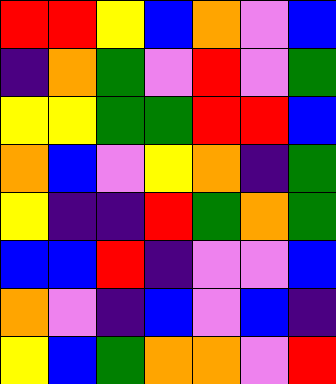[["red", "red", "yellow", "blue", "orange", "violet", "blue"], ["indigo", "orange", "green", "violet", "red", "violet", "green"], ["yellow", "yellow", "green", "green", "red", "red", "blue"], ["orange", "blue", "violet", "yellow", "orange", "indigo", "green"], ["yellow", "indigo", "indigo", "red", "green", "orange", "green"], ["blue", "blue", "red", "indigo", "violet", "violet", "blue"], ["orange", "violet", "indigo", "blue", "violet", "blue", "indigo"], ["yellow", "blue", "green", "orange", "orange", "violet", "red"]]